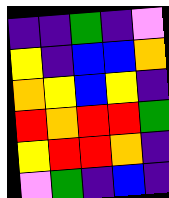[["indigo", "indigo", "green", "indigo", "violet"], ["yellow", "indigo", "blue", "blue", "orange"], ["orange", "yellow", "blue", "yellow", "indigo"], ["red", "orange", "red", "red", "green"], ["yellow", "red", "red", "orange", "indigo"], ["violet", "green", "indigo", "blue", "indigo"]]